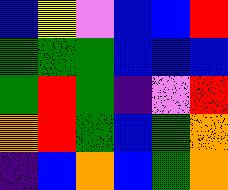[["blue", "yellow", "violet", "blue", "blue", "red"], ["green", "green", "green", "blue", "blue", "blue"], ["green", "red", "green", "indigo", "violet", "red"], ["orange", "red", "green", "blue", "green", "orange"], ["indigo", "blue", "orange", "blue", "green", "orange"]]